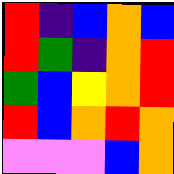[["red", "indigo", "blue", "orange", "blue"], ["red", "green", "indigo", "orange", "red"], ["green", "blue", "yellow", "orange", "red"], ["red", "blue", "orange", "red", "orange"], ["violet", "violet", "violet", "blue", "orange"]]